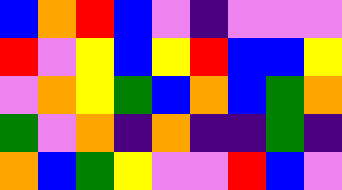[["blue", "orange", "red", "blue", "violet", "indigo", "violet", "violet", "violet"], ["red", "violet", "yellow", "blue", "yellow", "red", "blue", "blue", "yellow"], ["violet", "orange", "yellow", "green", "blue", "orange", "blue", "green", "orange"], ["green", "violet", "orange", "indigo", "orange", "indigo", "indigo", "green", "indigo"], ["orange", "blue", "green", "yellow", "violet", "violet", "red", "blue", "violet"]]